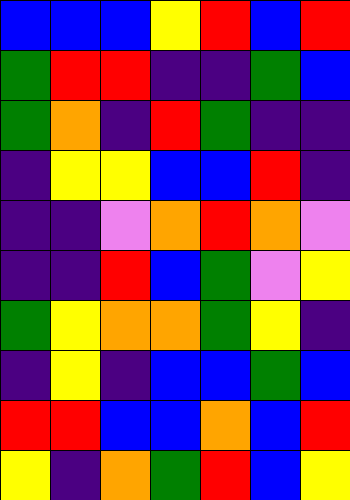[["blue", "blue", "blue", "yellow", "red", "blue", "red"], ["green", "red", "red", "indigo", "indigo", "green", "blue"], ["green", "orange", "indigo", "red", "green", "indigo", "indigo"], ["indigo", "yellow", "yellow", "blue", "blue", "red", "indigo"], ["indigo", "indigo", "violet", "orange", "red", "orange", "violet"], ["indigo", "indigo", "red", "blue", "green", "violet", "yellow"], ["green", "yellow", "orange", "orange", "green", "yellow", "indigo"], ["indigo", "yellow", "indigo", "blue", "blue", "green", "blue"], ["red", "red", "blue", "blue", "orange", "blue", "red"], ["yellow", "indigo", "orange", "green", "red", "blue", "yellow"]]